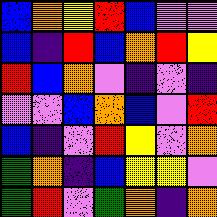[["blue", "orange", "yellow", "red", "blue", "violet", "violet"], ["blue", "indigo", "red", "blue", "orange", "red", "yellow"], ["red", "blue", "orange", "violet", "indigo", "violet", "indigo"], ["violet", "violet", "blue", "orange", "blue", "violet", "red"], ["blue", "indigo", "violet", "red", "yellow", "violet", "orange"], ["green", "orange", "indigo", "blue", "yellow", "yellow", "violet"], ["green", "red", "violet", "green", "orange", "indigo", "orange"]]